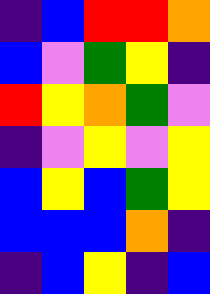[["indigo", "blue", "red", "red", "orange"], ["blue", "violet", "green", "yellow", "indigo"], ["red", "yellow", "orange", "green", "violet"], ["indigo", "violet", "yellow", "violet", "yellow"], ["blue", "yellow", "blue", "green", "yellow"], ["blue", "blue", "blue", "orange", "indigo"], ["indigo", "blue", "yellow", "indigo", "blue"]]